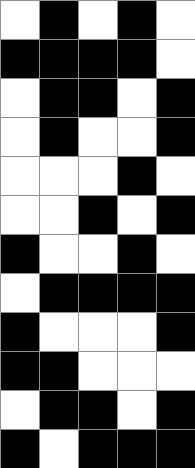[["white", "black", "white", "black", "white"], ["black", "black", "black", "black", "white"], ["white", "black", "black", "white", "black"], ["white", "black", "white", "white", "black"], ["white", "white", "white", "black", "white"], ["white", "white", "black", "white", "black"], ["black", "white", "white", "black", "white"], ["white", "black", "black", "black", "black"], ["black", "white", "white", "white", "black"], ["black", "black", "white", "white", "white"], ["white", "black", "black", "white", "black"], ["black", "white", "black", "black", "black"]]